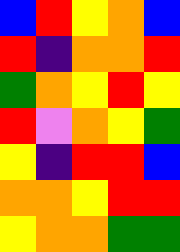[["blue", "red", "yellow", "orange", "blue"], ["red", "indigo", "orange", "orange", "red"], ["green", "orange", "yellow", "red", "yellow"], ["red", "violet", "orange", "yellow", "green"], ["yellow", "indigo", "red", "red", "blue"], ["orange", "orange", "yellow", "red", "red"], ["yellow", "orange", "orange", "green", "green"]]